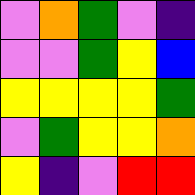[["violet", "orange", "green", "violet", "indigo"], ["violet", "violet", "green", "yellow", "blue"], ["yellow", "yellow", "yellow", "yellow", "green"], ["violet", "green", "yellow", "yellow", "orange"], ["yellow", "indigo", "violet", "red", "red"]]